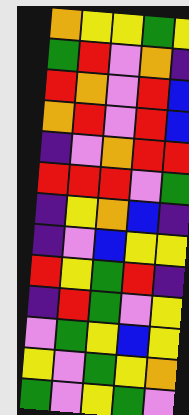[["orange", "yellow", "yellow", "green", "yellow"], ["green", "red", "violet", "orange", "indigo"], ["red", "orange", "violet", "red", "blue"], ["orange", "red", "violet", "red", "blue"], ["indigo", "violet", "orange", "red", "red"], ["red", "red", "red", "violet", "green"], ["indigo", "yellow", "orange", "blue", "indigo"], ["indigo", "violet", "blue", "yellow", "yellow"], ["red", "yellow", "green", "red", "indigo"], ["indigo", "red", "green", "violet", "yellow"], ["violet", "green", "yellow", "blue", "yellow"], ["yellow", "violet", "green", "yellow", "orange"], ["green", "violet", "yellow", "green", "violet"]]